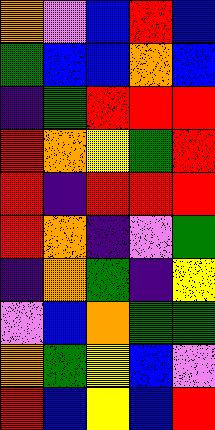[["orange", "violet", "blue", "red", "blue"], ["green", "blue", "blue", "orange", "blue"], ["indigo", "green", "red", "red", "red"], ["red", "orange", "yellow", "green", "red"], ["red", "indigo", "red", "red", "red"], ["red", "orange", "indigo", "violet", "green"], ["indigo", "orange", "green", "indigo", "yellow"], ["violet", "blue", "orange", "green", "green"], ["orange", "green", "yellow", "blue", "violet"], ["red", "blue", "yellow", "blue", "red"]]